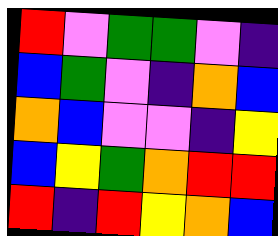[["red", "violet", "green", "green", "violet", "indigo"], ["blue", "green", "violet", "indigo", "orange", "blue"], ["orange", "blue", "violet", "violet", "indigo", "yellow"], ["blue", "yellow", "green", "orange", "red", "red"], ["red", "indigo", "red", "yellow", "orange", "blue"]]